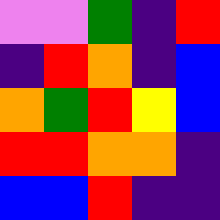[["violet", "violet", "green", "indigo", "red"], ["indigo", "red", "orange", "indigo", "blue"], ["orange", "green", "red", "yellow", "blue"], ["red", "red", "orange", "orange", "indigo"], ["blue", "blue", "red", "indigo", "indigo"]]